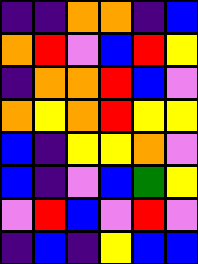[["indigo", "indigo", "orange", "orange", "indigo", "blue"], ["orange", "red", "violet", "blue", "red", "yellow"], ["indigo", "orange", "orange", "red", "blue", "violet"], ["orange", "yellow", "orange", "red", "yellow", "yellow"], ["blue", "indigo", "yellow", "yellow", "orange", "violet"], ["blue", "indigo", "violet", "blue", "green", "yellow"], ["violet", "red", "blue", "violet", "red", "violet"], ["indigo", "blue", "indigo", "yellow", "blue", "blue"]]